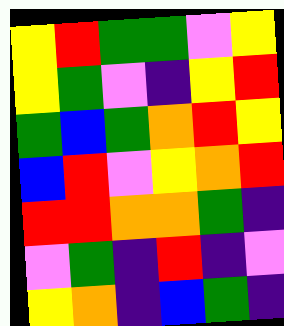[["yellow", "red", "green", "green", "violet", "yellow"], ["yellow", "green", "violet", "indigo", "yellow", "red"], ["green", "blue", "green", "orange", "red", "yellow"], ["blue", "red", "violet", "yellow", "orange", "red"], ["red", "red", "orange", "orange", "green", "indigo"], ["violet", "green", "indigo", "red", "indigo", "violet"], ["yellow", "orange", "indigo", "blue", "green", "indigo"]]